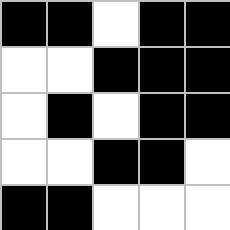[["black", "black", "white", "black", "black"], ["white", "white", "black", "black", "black"], ["white", "black", "white", "black", "black"], ["white", "white", "black", "black", "white"], ["black", "black", "white", "white", "white"]]